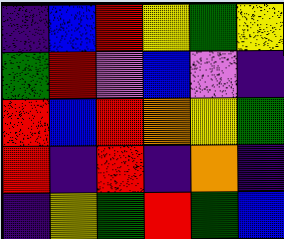[["indigo", "blue", "red", "yellow", "green", "yellow"], ["green", "red", "violet", "blue", "violet", "indigo"], ["red", "blue", "red", "orange", "yellow", "green"], ["red", "indigo", "red", "indigo", "orange", "indigo"], ["indigo", "yellow", "green", "red", "green", "blue"]]